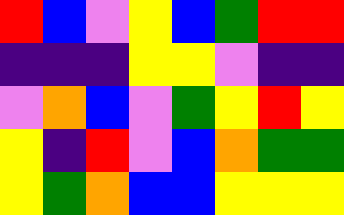[["red", "blue", "violet", "yellow", "blue", "green", "red", "red"], ["indigo", "indigo", "indigo", "yellow", "yellow", "violet", "indigo", "indigo"], ["violet", "orange", "blue", "violet", "green", "yellow", "red", "yellow"], ["yellow", "indigo", "red", "violet", "blue", "orange", "green", "green"], ["yellow", "green", "orange", "blue", "blue", "yellow", "yellow", "yellow"]]